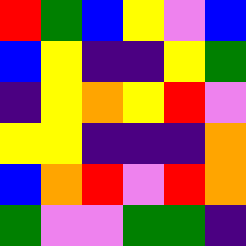[["red", "green", "blue", "yellow", "violet", "blue"], ["blue", "yellow", "indigo", "indigo", "yellow", "green"], ["indigo", "yellow", "orange", "yellow", "red", "violet"], ["yellow", "yellow", "indigo", "indigo", "indigo", "orange"], ["blue", "orange", "red", "violet", "red", "orange"], ["green", "violet", "violet", "green", "green", "indigo"]]